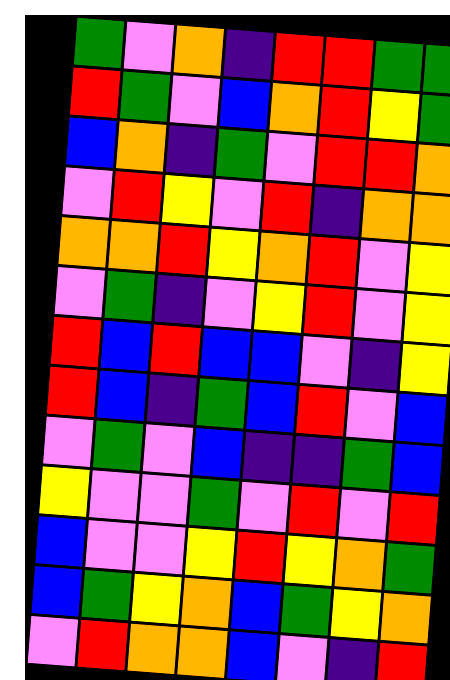[["green", "violet", "orange", "indigo", "red", "red", "green", "green"], ["red", "green", "violet", "blue", "orange", "red", "yellow", "green"], ["blue", "orange", "indigo", "green", "violet", "red", "red", "orange"], ["violet", "red", "yellow", "violet", "red", "indigo", "orange", "orange"], ["orange", "orange", "red", "yellow", "orange", "red", "violet", "yellow"], ["violet", "green", "indigo", "violet", "yellow", "red", "violet", "yellow"], ["red", "blue", "red", "blue", "blue", "violet", "indigo", "yellow"], ["red", "blue", "indigo", "green", "blue", "red", "violet", "blue"], ["violet", "green", "violet", "blue", "indigo", "indigo", "green", "blue"], ["yellow", "violet", "violet", "green", "violet", "red", "violet", "red"], ["blue", "violet", "violet", "yellow", "red", "yellow", "orange", "green"], ["blue", "green", "yellow", "orange", "blue", "green", "yellow", "orange"], ["violet", "red", "orange", "orange", "blue", "violet", "indigo", "red"]]